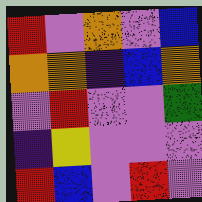[["red", "violet", "orange", "violet", "blue"], ["orange", "orange", "indigo", "blue", "orange"], ["violet", "red", "violet", "violet", "green"], ["indigo", "yellow", "violet", "violet", "violet"], ["red", "blue", "violet", "red", "violet"]]